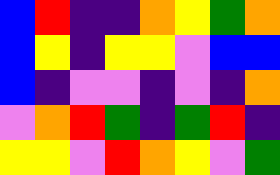[["blue", "red", "indigo", "indigo", "orange", "yellow", "green", "orange"], ["blue", "yellow", "indigo", "yellow", "yellow", "violet", "blue", "blue"], ["blue", "indigo", "violet", "violet", "indigo", "violet", "indigo", "orange"], ["violet", "orange", "red", "green", "indigo", "green", "red", "indigo"], ["yellow", "yellow", "violet", "red", "orange", "yellow", "violet", "green"]]